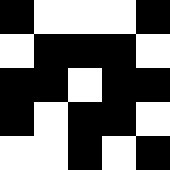[["black", "white", "white", "white", "black"], ["white", "black", "black", "black", "white"], ["black", "black", "white", "black", "black"], ["black", "white", "black", "black", "white"], ["white", "white", "black", "white", "black"]]